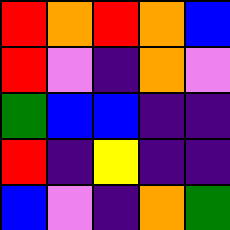[["red", "orange", "red", "orange", "blue"], ["red", "violet", "indigo", "orange", "violet"], ["green", "blue", "blue", "indigo", "indigo"], ["red", "indigo", "yellow", "indigo", "indigo"], ["blue", "violet", "indigo", "orange", "green"]]